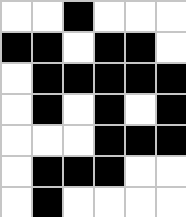[["white", "white", "black", "white", "white", "white"], ["black", "black", "white", "black", "black", "white"], ["white", "black", "black", "black", "black", "black"], ["white", "black", "white", "black", "white", "black"], ["white", "white", "white", "black", "black", "black"], ["white", "black", "black", "black", "white", "white"], ["white", "black", "white", "white", "white", "white"]]